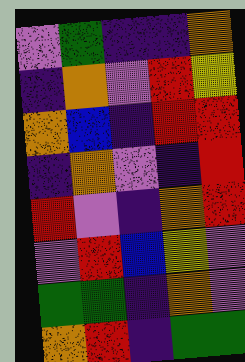[["violet", "green", "indigo", "indigo", "orange"], ["indigo", "orange", "violet", "red", "yellow"], ["orange", "blue", "indigo", "red", "red"], ["indigo", "orange", "violet", "indigo", "red"], ["red", "violet", "indigo", "orange", "red"], ["violet", "red", "blue", "yellow", "violet"], ["green", "green", "indigo", "orange", "violet"], ["orange", "red", "indigo", "green", "green"]]